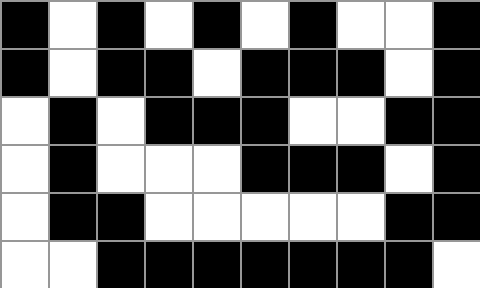[["black", "white", "black", "white", "black", "white", "black", "white", "white", "black"], ["black", "white", "black", "black", "white", "black", "black", "black", "white", "black"], ["white", "black", "white", "black", "black", "black", "white", "white", "black", "black"], ["white", "black", "white", "white", "white", "black", "black", "black", "white", "black"], ["white", "black", "black", "white", "white", "white", "white", "white", "black", "black"], ["white", "white", "black", "black", "black", "black", "black", "black", "black", "white"]]